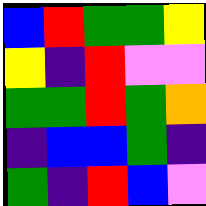[["blue", "red", "green", "green", "yellow"], ["yellow", "indigo", "red", "violet", "violet"], ["green", "green", "red", "green", "orange"], ["indigo", "blue", "blue", "green", "indigo"], ["green", "indigo", "red", "blue", "violet"]]